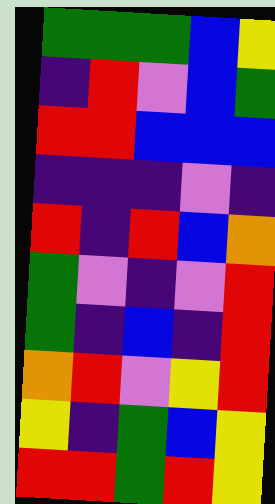[["green", "green", "green", "blue", "yellow"], ["indigo", "red", "violet", "blue", "green"], ["red", "red", "blue", "blue", "blue"], ["indigo", "indigo", "indigo", "violet", "indigo"], ["red", "indigo", "red", "blue", "orange"], ["green", "violet", "indigo", "violet", "red"], ["green", "indigo", "blue", "indigo", "red"], ["orange", "red", "violet", "yellow", "red"], ["yellow", "indigo", "green", "blue", "yellow"], ["red", "red", "green", "red", "yellow"]]